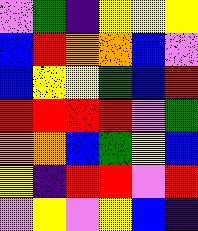[["violet", "green", "indigo", "yellow", "yellow", "yellow"], ["blue", "red", "orange", "orange", "blue", "violet"], ["blue", "yellow", "yellow", "green", "blue", "red"], ["red", "red", "red", "red", "violet", "green"], ["orange", "orange", "blue", "green", "yellow", "blue"], ["yellow", "indigo", "red", "red", "violet", "red"], ["violet", "yellow", "violet", "yellow", "blue", "indigo"]]